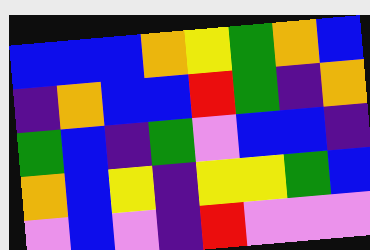[["blue", "blue", "blue", "orange", "yellow", "green", "orange", "blue"], ["indigo", "orange", "blue", "blue", "red", "green", "indigo", "orange"], ["green", "blue", "indigo", "green", "violet", "blue", "blue", "indigo"], ["orange", "blue", "yellow", "indigo", "yellow", "yellow", "green", "blue"], ["violet", "blue", "violet", "indigo", "red", "violet", "violet", "violet"]]